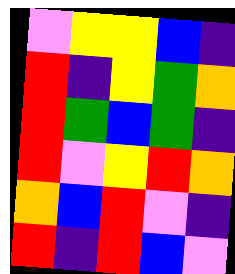[["violet", "yellow", "yellow", "blue", "indigo"], ["red", "indigo", "yellow", "green", "orange"], ["red", "green", "blue", "green", "indigo"], ["red", "violet", "yellow", "red", "orange"], ["orange", "blue", "red", "violet", "indigo"], ["red", "indigo", "red", "blue", "violet"]]